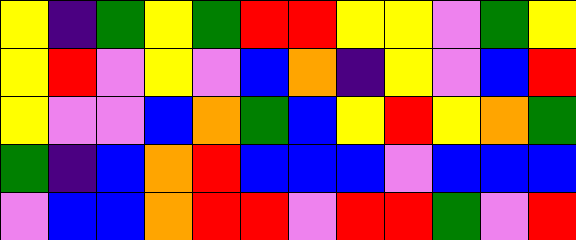[["yellow", "indigo", "green", "yellow", "green", "red", "red", "yellow", "yellow", "violet", "green", "yellow"], ["yellow", "red", "violet", "yellow", "violet", "blue", "orange", "indigo", "yellow", "violet", "blue", "red"], ["yellow", "violet", "violet", "blue", "orange", "green", "blue", "yellow", "red", "yellow", "orange", "green"], ["green", "indigo", "blue", "orange", "red", "blue", "blue", "blue", "violet", "blue", "blue", "blue"], ["violet", "blue", "blue", "orange", "red", "red", "violet", "red", "red", "green", "violet", "red"]]